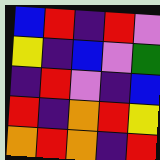[["blue", "red", "indigo", "red", "violet"], ["yellow", "indigo", "blue", "violet", "green"], ["indigo", "red", "violet", "indigo", "blue"], ["red", "indigo", "orange", "red", "yellow"], ["orange", "red", "orange", "indigo", "red"]]